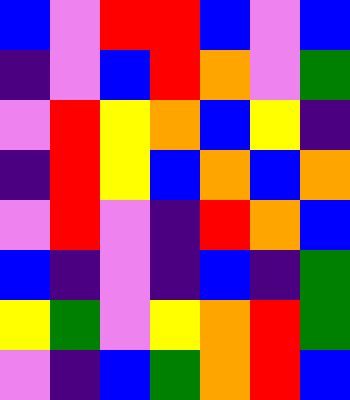[["blue", "violet", "red", "red", "blue", "violet", "blue"], ["indigo", "violet", "blue", "red", "orange", "violet", "green"], ["violet", "red", "yellow", "orange", "blue", "yellow", "indigo"], ["indigo", "red", "yellow", "blue", "orange", "blue", "orange"], ["violet", "red", "violet", "indigo", "red", "orange", "blue"], ["blue", "indigo", "violet", "indigo", "blue", "indigo", "green"], ["yellow", "green", "violet", "yellow", "orange", "red", "green"], ["violet", "indigo", "blue", "green", "orange", "red", "blue"]]